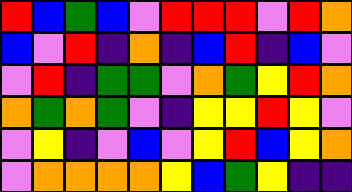[["red", "blue", "green", "blue", "violet", "red", "red", "red", "violet", "red", "orange"], ["blue", "violet", "red", "indigo", "orange", "indigo", "blue", "red", "indigo", "blue", "violet"], ["violet", "red", "indigo", "green", "green", "violet", "orange", "green", "yellow", "red", "orange"], ["orange", "green", "orange", "green", "violet", "indigo", "yellow", "yellow", "red", "yellow", "violet"], ["violet", "yellow", "indigo", "violet", "blue", "violet", "yellow", "red", "blue", "yellow", "orange"], ["violet", "orange", "orange", "orange", "orange", "yellow", "blue", "green", "yellow", "indigo", "indigo"]]